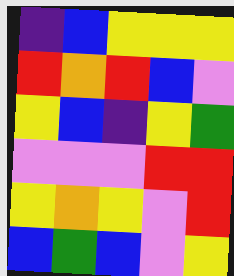[["indigo", "blue", "yellow", "yellow", "yellow"], ["red", "orange", "red", "blue", "violet"], ["yellow", "blue", "indigo", "yellow", "green"], ["violet", "violet", "violet", "red", "red"], ["yellow", "orange", "yellow", "violet", "red"], ["blue", "green", "blue", "violet", "yellow"]]